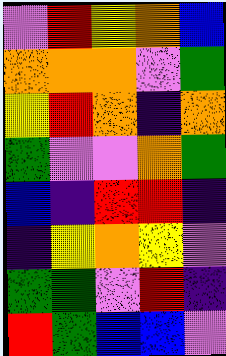[["violet", "red", "yellow", "orange", "blue"], ["orange", "orange", "orange", "violet", "green"], ["yellow", "red", "orange", "indigo", "orange"], ["green", "violet", "violet", "orange", "green"], ["blue", "indigo", "red", "red", "indigo"], ["indigo", "yellow", "orange", "yellow", "violet"], ["green", "green", "violet", "red", "indigo"], ["red", "green", "blue", "blue", "violet"]]